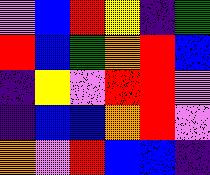[["violet", "blue", "red", "yellow", "indigo", "green"], ["red", "blue", "green", "orange", "red", "blue"], ["indigo", "yellow", "violet", "red", "red", "violet"], ["indigo", "blue", "blue", "orange", "red", "violet"], ["orange", "violet", "red", "blue", "blue", "indigo"]]